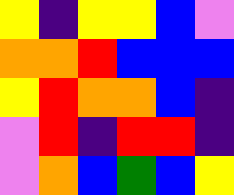[["yellow", "indigo", "yellow", "yellow", "blue", "violet"], ["orange", "orange", "red", "blue", "blue", "blue"], ["yellow", "red", "orange", "orange", "blue", "indigo"], ["violet", "red", "indigo", "red", "red", "indigo"], ["violet", "orange", "blue", "green", "blue", "yellow"]]